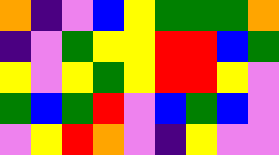[["orange", "indigo", "violet", "blue", "yellow", "green", "green", "green", "orange"], ["indigo", "violet", "green", "yellow", "yellow", "red", "red", "blue", "green"], ["yellow", "violet", "yellow", "green", "yellow", "red", "red", "yellow", "violet"], ["green", "blue", "green", "red", "violet", "blue", "green", "blue", "violet"], ["violet", "yellow", "red", "orange", "violet", "indigo", "yellow", "violet", "violet"]]